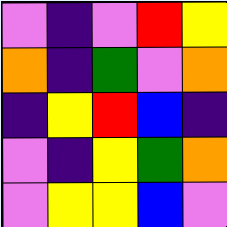[["violet", "indigo", "violet", "red", "yellow"], ["orange", "indigo", "green", "violet", "orange"], ["indigo", "yellow", "red", "blue", "indigo"], ["violet", "indigo", "yellow", "green", "orange"], ["violet", "yellow", "yellow", "blue", "violet"]]